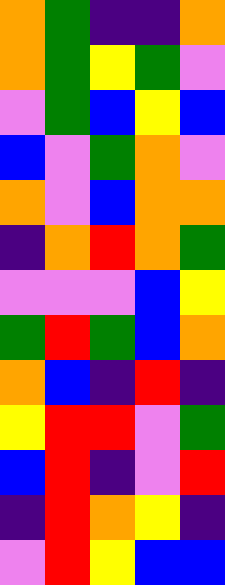[["orange", "green", "indigo", "indigo", "orange"], ["orange", "green", "yellow", "green", "violet"], ["violet", "green", "blue", "yellow", "blue"], ["blue", "violet", "green", "orange", "violet"], ["orange", "violet", "blue", "orange", "orange"], ["indigo", "orange", "red", "orange", "green"], ["violet", "violet", "violet", "blue", "yellow"], ["green", "red", "green", "blue", "orange"], ["orange", "blue", "indigo", "red", "indigo"], ["yellow", "red", "red", "violet", "green"], ["blue", "red", "indigo", "violet", "red"], ["indigo", "red", "orange", "yellow", "indigo"], ["violet", "red", "yellow", "blue", "blue"]]